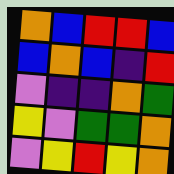[["orange", "blue", "red", "red", "blue"], ["blue", "orange", "blue", "indigo", "red"], ["violet", "indigo", "indigo", "orange", "green"], ["yellow", "violet", "green", "green", "orange"], ["violet", "yellow", "red", "yellow", "orange"]]